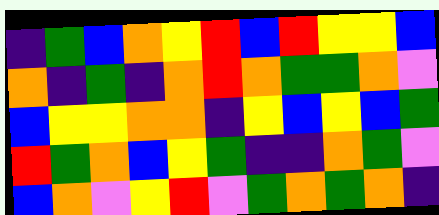[["indigo", "green", "blue", "orange", "yellow", "red", "blue", "red", "yellow", "yellow", "blue"], ["orange", "indigo", "green", "indigo", "orange", "red", "orange", "green", "green", "orange", "violet"], ["blue", "yellow", "yellow", "orange", "orange", "indigo", "yellow", "blue", "yellow", "blue", "green"], ["red", "green", "orange", "blue", "yellow", "green", "indigo", "indigo", "orange", "green", "violet"], ["blue", "orange", "violet", "yellow", "red", "violet", "green", "orange", "green", "orange", "indigo"]]